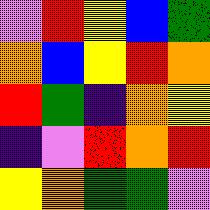[["violet", "red", "yellow", "blue", "green"], ["orange", "blue", "yellow", "red", "orange"], ["red", "green", "indigo", "orange", "yellow"], ["indigo", "violet", "red", "orange", "red"], ["yellow", "orange", "green", "green", "violet"]]